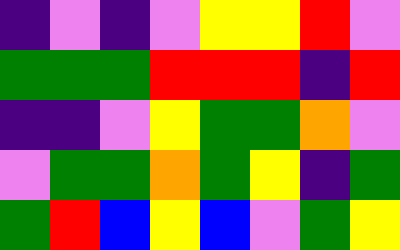[["indigo", "violet", "indigo", "violet", "yellow", "yellow", "red", "violet"], ["green", "green", "green", "red", "red", "red", "indigo", "red"], ["indigo", "indigo", "violet", "yellow", "green", "green", "orange", "violet"], ["violet", "green", "green", "orange", "green", "yellow", "indigo", "green"], ["green", "red", "blue", "yellow", "blue", "violet", "green", "yellow"]]